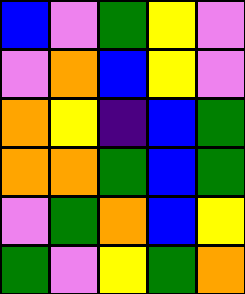[["blue", "violet", "green", "yellow", "violet"], ["violet", "orange", "blue", "yellow", "violet"], ["orange", "yellow", "indigo", "blue", "green"], ["orange", "orange", "green", "blue", "green"], ["violet", "green", "orange", "blue", "yellow"], ["green", "violet", "yellow", "green", "orange"]]